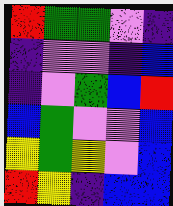[["red", "green", "green", "violet", "indigo"], ["indigo", "violet", "violet", "indigo", "blue"], ["indigo", "violet", "green", "blue", "red"], ["blue", "green", "violet", "violet", "blue"], ["yellow", "green", "yellow", "violet", "blue"], ["red", "yellow", "indigo", "blue", "blue"]]